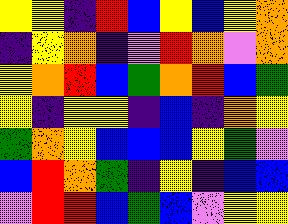[["yellow", "yellow", "indigo", "red", "blue", "yellow", "blue", "yellow", "orange"], ["indigo", "yellow", "orange", "indigo", "violet", "red", "orange", "violet", "orange"], ["yellow", "orange", "red", "blue", "green", "orange", "red", "blue", "green"], ["yellow", "indigo", "yellow", "yellow", "indigo", "blue", "indigo", "orange", "yellow"], ["green", "orange", "yellow", "blue", "blue", "blue", "yellow", "green", "violet"], ["blue", "red", "orange", "green", "indigo", "yellow", "indigo", "blue", "blue"], ["violet", "red", "red", "blue", "green", "blue", "violet", "yellow", "yellow"]]